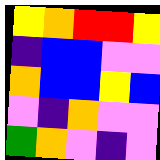[["yellow", "orange", "red", "red", "yellow"], ["indigo", "blue", "blue", "violet", "violet"], ["orange", "blue", "blue", "yellow", "blue"], ["violet", "indigo", "orange", "violet", "violet"], ["green", "orange", "violet", "indigo", "violet"]]